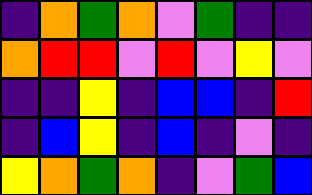[["indigo", "orange", "green", "orange", "violet", "green", "indigo", "indigo"], ["orange", "red", "red", "violet", "red", "violet", "yellow", "violet"], ["indigo", "indigo", "yellow", "indigo", "blue", "blue", "indigo", "red"], ["indigo", "blue", "yellow", "indigo", "blue", "indigo", "violet", "indigo"], ["yellow", "orange", "green", "orange", "indigo", "violet", "green", "blue"]]